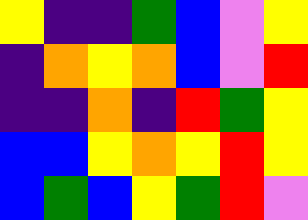[["yellow", "indigo", "indigo", "green", "blue", "violet", "yellow"], ["indigo", "orange", "yellow", "orange", "blue", "violet", "red"], ["indigo", "indigo", "orange", "indigo", "red", "green", "yellow"], ["blue", "blue", "yellow", "orange", "yellow", "red", "yellow"], ["blue", "green", "blue", "yellow", "green", "red", "violet"]]